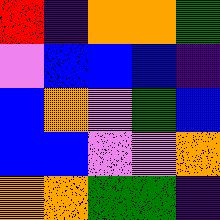[["red", "indigo", "orange", "orange", "green"], ["violet", "blue", "blue", "blue", "indigo"], ["blue", "orange", "violet", "green", "blue"], ["blue", "blue", "violet", "violet", "orange"], ["orange", "orange", "green", "green", "indigo"]]